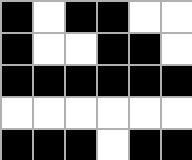[["black", "white", "black", "black", "white", "white"], ["black", "white", "white", "black", "black", "white"], ["black", "black", "black", "black", "black", "black"], ["white", "white", "white", "white", "white", "white"], ["black", "black", "black", "white", "black", "black"]]